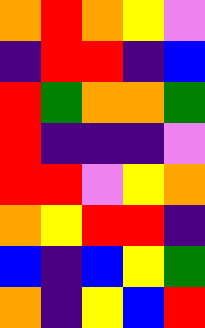[["orange", "red", "orange", "yellow", "violet"], ["indigo", "red", "red", "indigo", "blue"], ["red", "green", "orange", "orange", "green"], ["red", "indigo", "indigo", "indigo", "violet"], ["red", "red", "violet", "yellow", "orange"], ["orange", "yellow", "red", "red", "indigo"], ["blue", "indigo", "blue", "yellow", "green"], ["orange", "indigo", "yellow", "blue", "red"]]